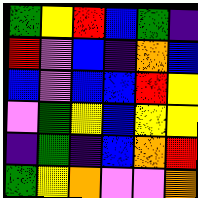[["green", "yellow", "red", "blue", "green", "indigo"], ["red", "violet", "blue", "indigo", "orange", "blue"], ["blue", "violet", "blue", "blue", "red", "yellow"], ["violet", "green", "yellow", "blue", "yellow", "yellow"], ["indigo", "green", "indigo", "blue", "orange", "red"], ["green", "yellow", "orange", "violet", "violet", "orange"]]